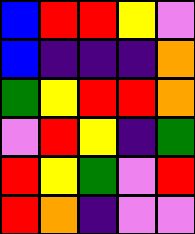[["blue", "red", "red", "yellow", "violet"], ["blue", "indigo", "indigo", "indigo", "orange"], ["green", "yellow", "red", "red", "orange"], ["violet", "red", "yellow", "indigo", "green"], ["red", "yellow", "green", "violet", "red"], ["red", "orange", "indigo", "violet", "violet"]]